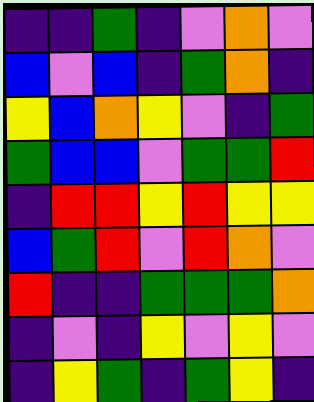[["indigo", "indigo", "green", "indigo", "violet", "orange", "violet"], ["blue", "violet", "blue", "indigo", "green", "orange", "indigo"], ["yellow", "blue", "orange", "yellow", "violet", "indigo", "green"], ["green", "blue", "blue", "violet", "green", "green", "red"], ["indigo", "red", "red", "yellow", "red", "yellow", "yellow"], ["blue", "green", "red", "violet", "red", "orange", "violet"], ["red", "indigo", "indigo", "green", "green", "green", "orange"], ["indigo", "violet", "indigo", "yellow", "violet", "yellow", "violet"], ["indigo", "yellow", "green", "indigo", "green", "yellow", "indigo"]]